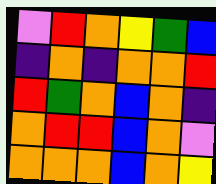[["violet", "red", "orange", "yellow", "green", "blue"], ["indigo", "orange", "indigo", "orange", "orange", "red"], ["red", "green", "orange", "blue", "orange", "indigo"], ["orange", "red", "red", "blue", "orange", "violet"], ["orange", "orange", "orange", "blue", "orange", "yellow"]]